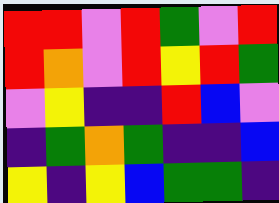[["red", "red", "violet", "red", "green", "violet", "red"], ["red", "orange", "violet", "red", "yellow", "red", "green"], ["violet", "yellow", "indigo", "indigo", "red", "blue", "violet"], ["indigo", "green", "orange", "green", "indigo", "indigo", "blue"], ["yellow", "indigo", "yellow", "blue", "green", "green", "indigo"]]